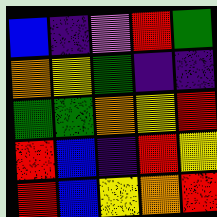[["blue", "indigo", "violet", "red", "green"], ["orange", "yellow", "green", "indigo", "indigo"], ["green", "green", "orange", "yellow", "red"], ["red", "blue", "indigo", "red", "yellow"], ["red", "blue", "yellow", "orange", "red"]]